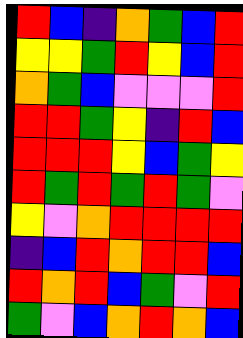[["red", "blue", "indigo", "orange", "green", "blue", "red"], ["yellow", "yellow", "green", "red", "yellow", "blue", "red"], ["orange", "green", "blue", "violet", "violet", "violet", "red"], ["red", "red", "green", "yellow", "indigo", "red", "blue"], ["red", "red", "red", "yellow", "blue", "green", "yellow"], ["red", "green", "red", "green", "red", "green", "violet"], ["yellow", "violet", "orange", "red", "red", "red", "red"], ["indigo", "blue", "red", "orange", "red", "red", "blue"], ["red", "orange", "red", "blue", "green", "violet", "red"], ["green", "violet", "blue", "orange", "red", "orange", "blue"]]